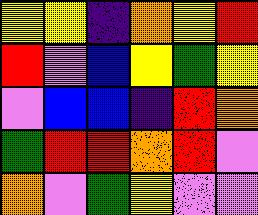[["yellow", "yellow", "indigo", "orange", "yellow", "red"], ["red", "violet", "blue", "yellow", "green", "yellow"], ["violet", "blue", "blue", "indigo", "red", "orange"], ["green", "red", "red", "orange", "red", "violet"], ["orange", "violet", "green", "yellow", "violet", "violet"]]